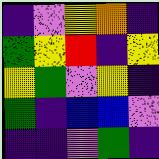[["indigo", "violet", "yellow", "orange", "indigo"], ["green", "yellow", "red", "indigo", "yellow"], ["yellow", "green", "violet", "yellow", "indigo"], ["green", "indigo", "blue", "blue", "violet"], ["indigo", "indigo", "violet", "green", "indigo"]]